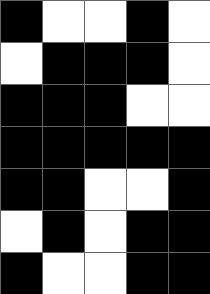[["black", "white", "white", "black", "white"], ["white", "black", "black", "black", "white"], ["black", "black", "black", "white", "white"], ["black", "black", "black", "black", "black"], ["black", "black", "white", "white", "black"], ["white", "black", "white", "black", "black"], ["black", "white", "white", "black", "black"]]